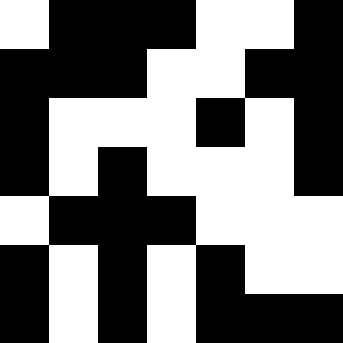[["white", "black", "black", "black", "white", "white", "black"], ["black", "black", "black", "white", "white", "black", "black"], ["black", "white", "white", "white", "black", "white", "black"], ["black", "white", "black", "white", "white", "white", "black"], ["white", "black", "black", "black", "white", "white", "white"], ["black", "white", "black", "white", "black", "white", "white"], ["black", "white", "black", "white", "black", "black", "black"]]